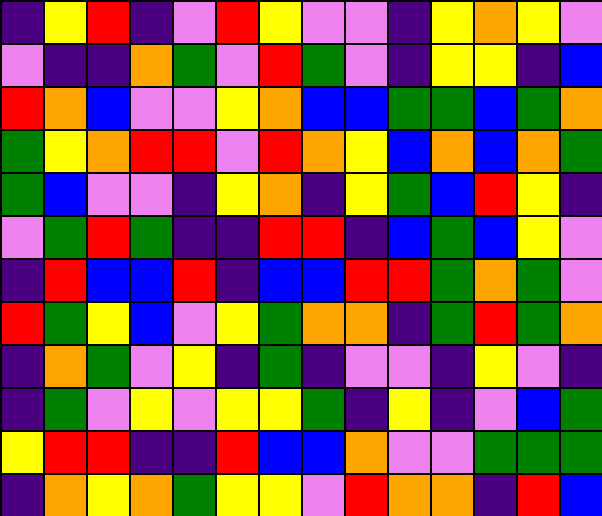[["indigo", "yellow", "red", "indigo", "violet", "red", "yellow", "violet", "violet", "indigo", "yellow", "orange", "yellow", "violet"], ["violet", "indigo", "indigo", "orange", "green", "violet", "red", "green", "violet", "indigo", "yellow", "yellow", "indigo", "blue"], ["red", "orange", "blue", "violet", "violet", "yellow", "orange", "blue", "blue", "green", "green", "blue", "green", "orange"], ["green", "yellow", "orange", "red", "red", "violet", "red", "orange", "yellow", "blue", "orange", "blue", "orange", "green"], ["green", "blue", "violet", "violet", "indigo", "yellow", "orange", "indigo", "yellow", "green", "blue", "red", "yellow", "indigo"], ["violet", "green", "red", "green", "indigo", "indigo", "red", "red", "indigo", "blue", "green", "blue", "yellow", "violet"], ["indigo", "red", "blue", "blue", "red", "indigo", "blue", "blue", "red", "red", "green", "orange", "green", "violet"], ["red", "green", "yellow", "blue", "violet", "yellow", "green", "orange", "orange", "indigo", "green", "red", "green", "orange"], ["indigo", "orange", "green", "violet", "yellow", "indigo", "green", "indigo", "violet", "violet", "indigo", "yellow", "violet", "indigo"], ["indigo", "green", "violet", "yellow", "violet", "yellow", "yellow", "green", "indigo", "yellow", "indigo", "violet", "blue", "green"], ["yellow", "red", "red", "indigo", "indigo", "red", "blue", "blue", "orange", "violet", "violet", "green", "green", "green"], ["indigo", "orange", "yellow", "orange", "green", "yellow", "yellow", "violet", "red", "orange", "orange", "indigo", "red", "blue"]]